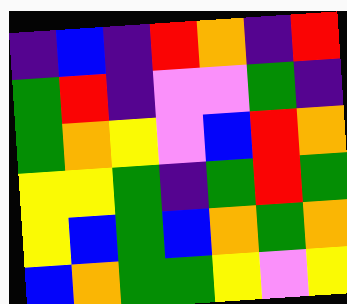[["indigo", "blue", "indigo", "red", "orange", "indigo", "red"], ["green", "red", "indigo", "violet", "violet", "green", "indigo"], ["green", "orange", "yellow", "violet", "blue", "red", "orange"], ["yellow", "yellow", "green", "indigo", "green", "red", "green"], ["yellow", "blue", "green", "blue", "orange", "green", "orange"], ["blue", "orange", "green", "green", "yellow", "violet", "yellow"]]